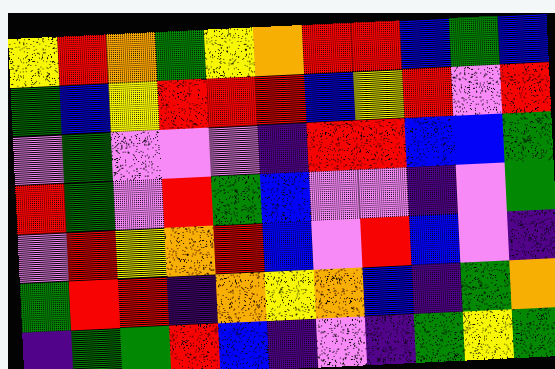[["yellow", "red", "orange", "green", "yellow", "orange", "red", "red", "blue", "green", "blue"], ["green", "blue", "yellow", "red", "red", "red", "blue", "yellow", "red", "violet", "red"], ["violet", "green", "violet", "violet", "violet", "indigo", "red", "red", "blue", "blue", "green"], ["red", "green", "violet", "red", "green", "blue", "violet", "violet", "indigo", "violet", "green"], ["violet", "red", "yellow", "orange", "red", "blue", "violet", "red", "blue", "violet", "indigo"], ["green", "red", "red", "indigo", "orange", "yellow", "orange", "blue", "indigo", "green", "orange"], ["indigo", "green", "green", "red", "blue", "indigo", "violet", "indigo", "green", "yellow", "green"]]